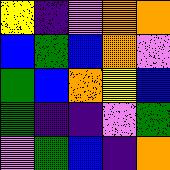[["yellow", "indigo", "violet", "orange", "orange"], ["blue", "green", "blue", "orange", "violet"], ["green", "blue", "orange", "yellow", "blue"], ["green", "indigo", "indigo", "violet", "green"], ["violet", "green", "blue", "indigo", "orange"]]